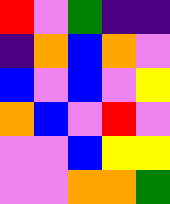[["red", "violet", "green", "indigo", "indigo"], ["indigo", "orange", "blue", "orange", "violet"], ["blue", "violet", "blue", "violet", "yellow"], ["orange", "blue", "violet", "red", "violet"], ["violet", "violet", "blue", "yellow", "yellow"], ["violet", "violet", "orange", "orange", "green"]]